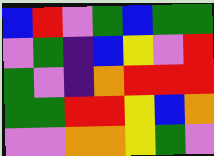[["blue", "red", "violet", "green", "blue", "green", "green"], ["violet", "green", "indigo", "blue", "yellow", "violet", "red"], ["green", "violet", "indigo", "orange", "red", "red", "red"], ["green", "green", "red", "red", "yellow", "blue", "orange"], ["violet", "violet", "orange", "orange", "yellow", "green", "violet"]]